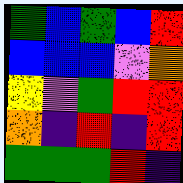[["green", "blue", "green", "blue", "red"], ["blue", "blue", "blue", "violet", "orange"], ["yellow", "violet", "green", "red", "red"], ["orange", "indigo", "red", "indigo", "red"], ["green", "green", "green", "red", "indigo"]]